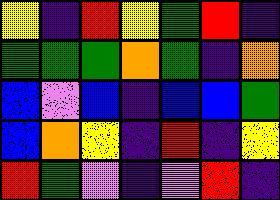[["yellow", "indigo", "red", "yellow", "green", "red", "indigo"], ["green", "green", "green", "orange", "green", "indigo", "orange"], ["blue", "violet", "blue", "indigo", "blue", "blue", "green"], ["blue", "orange", "yellow", "indigo", "red", "indigo", "yellow"], ["red", "green", "violet", "indigo", "violet", "red", "indigo"]]